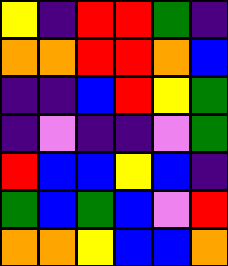[["yellow", "indigo", "red", "red", "green", "indigo"], ["orange", "orange", "red", "red", "orange", "blue"], ["indigo", "indigo", "blue", "red", "yellow", "green"], ["indigo", "violet", "indigo", "indigo", "violet", "green"], ["red", "blue", "blue", "yellow", "blue", "indigo"], ["green", "blue", "green", "blue", "violet", "red"], ["orange", "orange", "yellow", "blue", "blue", "orange"]]